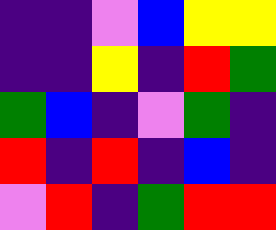[["indigo", "indigo", "violet", "blue", "yellow", "yellow"], ["indigo", "indigo", "yellow", "indigo", "red", "green"], ["green", "blue", "indigo", "violet", "green", "indigo"], ["red", "indigo", "red", "indigo", "blue", "indigo"], ["violet", "red", "indigo", "green", "red", "red"]]